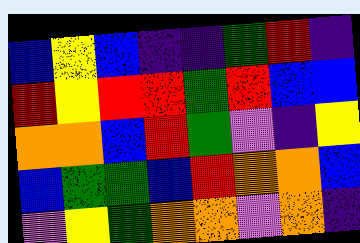[["blue", "yellow", "blue", "indigo", "indigo", "green", "red", "indigo"], ["red", "yellow", "red", "red", "green", "red", "blue", "blue"], ["orange", "orange", "blue", "red", "green", "violet", "indigo", "yellow"], ["blue", "green", "green", "blue", "red", "orange", "orange", "blue"], ["violet", "yellow", "green", "orange", "orange", "violet", "orange", "indigo"]]